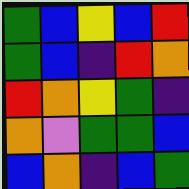[["green", "blue", "yellow", "blue", "red"], ["green", "blue", "indigo", "red", "orange"], ["red", "orange", "yellow", "green", "indigo"], ["orange", "violet", "green", "green", "blue"], ["blue", "orange", "indigo", "blue", "green"]]